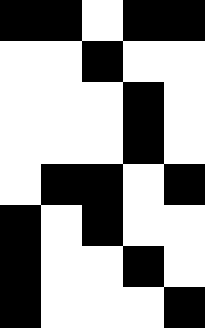[["black", "black", "white", "black", "black"], ["white", "white", "black", "white", "white"], ["white", "white", "white", "black", "white"], ["white", "white", "white", "black", "white"], ["white", "black", "black", "white", "black"], ["black", "white", "black", "white", "white"], ["black", "white", "white", "black", "white"], ["black", "white", "white", "white", "black"]]